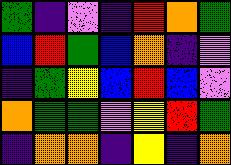[["green", "indigo", "violet", "indigo", "red", "orange", "green"], ["blue", "red", "green", "blue", "orange", "indigo", "violet"], ["indigo", "green", "yellow", "blue", "red", "blue", "violet"], ["orange", "green", "green", "violet", "yellow", "red", "green"], ["indigo", "orange", "orange", "indigo", "yellow", "indigo", "orange"]]